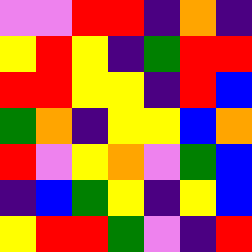[["violet", "violet", "red", "red", "indigo", "orange", "indigo"], ["yellow", "red", "yellow", "indigo", "green", "red", "red"], ["red", "red", "yellow", "yellow", "indigo", "red", "blue"], ["green", "orange", "indigo", "yellow", "yellow", "blue", "orange"], ["red", "violet", "yellow", "orange", "violet", "green", "blue"], ["indigo", "blue", "green", "yellow", "indigo", "yellow", "blue"], ["yellow", "red", "red", "green", "violet", "indigo", "red"]]